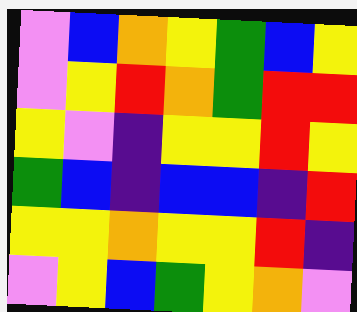[["violet", "blue", "orange", "yellow", "green", "blue", "yellow"], ["violet", "yellow", "red", "orange", "green", "red", "red"], ["yellow", "violet", "indigo", "yellow", "yellow", "red", "yellow"], ["green", "blue", "indigo", "blue", "blue", "indigo", "red"], ["yellow", "yellow", "orange", "yellow", "yellow", "red", "indigo"], ["violet", "yellow", "blue", "green", "yellow", "orange", "violet"]]